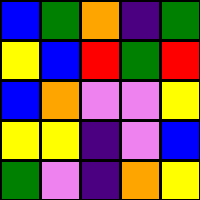[["blue", "green", "orange", "indigo", "green"], ["yellow", "blue", "red", "green", "red"], ["blue", "orange", "violet", "violet", "yellow"], ["yellow", "yellow", "indigo", "violet", "blue"], ["green", "violet", "indigo", "orange", "yellow"]]